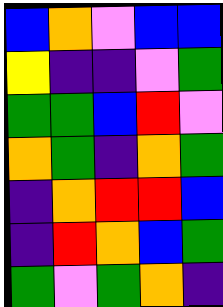[["blue", "orange", "violet", "blue", "blue"], ["yellow", "indigo", "indigo", "violet", "green"], ["green", "green", "blue", "red", "violet"], ["orange", "green", "indigo", "orange", "green"], ["indigo", "orange", "red", "red", "blue"], ["indigo", "red", "orange", "blue", "green"], ["green", "violet", "green", "orange", "indigo"]]